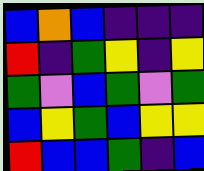[["blue", "orange", "blue", "indigo", "indigo", "indigo"], ["red", "indigo", "green", "yellow", "indigo", "yellow"], ["green", "violet", "blue", "green", "violet", "green"], ["blue", "yellow", "green", "blue", "yellow", "yellow"], ["red", "blue", "blue", "green", "indigo", "blue"]]